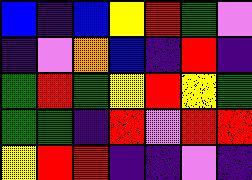[["blue", "indigo", "blue", "yellow", "red", "green", "violet"], ["indigo", "violet", "orange", "blue", "indigo", "red", "indigo"], ["green", "red", "green", "yellow", "red", "yellow", "green"], ["green", "green", "indigo", "red", "violet", "red", "red"], ["yellow", "red", "red", "indigo", "indigo", "violet", "indigo"]]